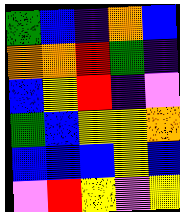[["green", "blue", "indigo", "orange", "blue"], ["orange", "orange", "red", "green", "indigo"], ["blue", "yellow", "red", "indigo", "violet"], ["green", "blue", "yellow", "yellow", "orange"], ["blue", "blue", "blue", "yellow", "blue"], ["violet", "red", "yellow", "violet", "yellow"]]